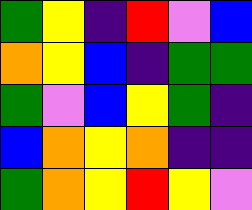[["green", "yellow", "indigo", "red", "violet", "blue"], ["orange", "yellow", "blue", "indigo", "green", "green"], ["green", "violet", "blue", "yellow", "green", "indigo"], ["blue", "orange", "yellow", "orange", "indigo", "indigo"], ["green", "orange", "yellow", "red", "yellow", "violet"]]